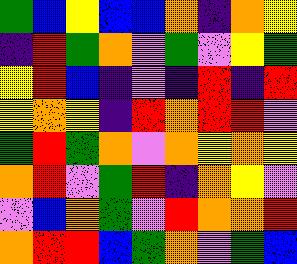[["green", "blue", "yellow", "blue", "blue", "orange", "indigo", "orange", "yellow"], ["indigo", "red", "green", "orange", "violet", "green", "violet", "yellow", "green"], ["yellow", "red", "blue", "indigo", "violet", "indigo", "red", "indigo", "red"], ["yellow", "orange", "yellow", "indigo", "red", "orange", "red", "red", "violet"], ["green", "red", "green", "orange", "violet", "orange", "yellow", "orange", "yellow"], ["orange", "red", "violet", "green", "red", "indigo", "orange", "yellow", "violet"], ["violet", "blue", "orange", "green", "violet", "red", "orange", "orange", "red"], ["orange", "red", "red", "blue", "green", "orange", "violet", "green", "blue"]]